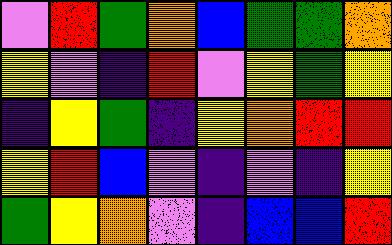[["violet", "red", "green", "orange", "blue", "green", "green", "orange"], ["yellow", "violet", "indigo", "red", "violet", "yellow", "green", "yellow"], ["indigo", "yellow", "green", "indigo", "yellow", "orange", "red", "red"], ["yellow", "red", "blue", "violet", "indigo", "violet", "indigo", "yellow"], ["green", "yellow", "orange", "violet", "indigo", "blue", "blue", "red"]]